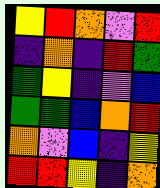[["yellow", "red", "orange", "violet", "red"], ["indigo", "orange", "indigo", "red", "green"], ["green", "yellow", "indigo", "violet", "blue"], ["green", "green", "blue", "orange", "red"], ["orange", "violet", "blue", "indigo", "yellow"], ["red", "red", "yellow", "indigo", "orange"]]